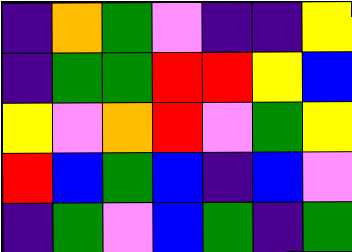[["indigo", "orange", "green", "violet", "indigo", "indigo", "yellow"], ["indigo", "green", "green", "red", "red", "yellow", "blue"], ["yellow", "violet", "orange", "red", "violet", "green", "yellow"], ["red", "blue", "green", "blue", "indigo", "blue", "violet"], ["indigo", "green", "violet", "blue", "green", "indigo", "green"]]